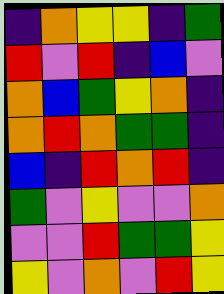[["indigo", "orange", "yellow", "yellow", "indigo", "green"], ["red", "violet", "red", "indigo", "blue", "violet"], ["orange", "blue", "green", "yellow", "orange", "indigo"], ["orange", "red", "orange", "green", "green", "indigo"], ["blue", "indigo", "red", "orange", "red", "indigo"], ["green", "violet", "yellow", "violet", "violet", "orange"], ["violet", "violet", "red", "green", "green", "yellow"], ["yellow", "violet", "orange", "violet", "red", "yellow"]]